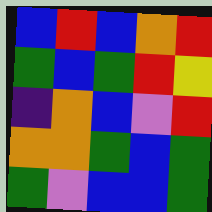[["blue", "red", "blue", "orange", "red"], ["green", "blue", "green", "red", "yellow"], ["indigo", "orange", "blue", "violet", "red"], ["orange", "orange", "green", "blue", "green"], ["green", "violet", "blue", "blue", "green"]]